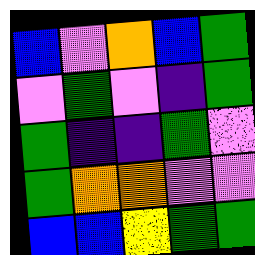[["blue", "violet", "orange", "blue", "green"], ["violet", "green", "violet", "indigo", "green"], ["green", "indigo", "indigo", "green", "violet"], ["green", "orange", "orange", "violet", "violet"], ["blue", "blue", "yellow", "green", "green"]]